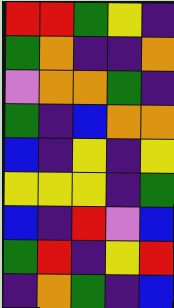[["red", "red", "green", "yellow", "indigo"], ["green", "orange", "indigo", "indigo", "orange"], ["violet", "orange", "orange", "green", "indigo"], ["green", "indigo", "blue", "orange", "orange"], ["blue", "indigo", "yellow", "indigo", "yellow"], ["yellow", "yellow", "yellow", "indigo", "green"], ["blue", "indigo", "red", "violet", "blue"], ["green", "red", "indigo", "yellow", "red"], ["indigo", "orange", "green", "indigo", "blue"]]